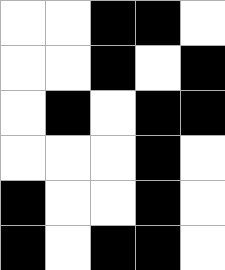[["white", "white", "black", "black", "white"], ["white", "white", "black", "white", "black"], ["white", "black", "white", "black", "black"], ["white", "white", "white", "black", "white"], ["black", "white", "white", "black", "white"], ["black", "white", "black", "black", "white"]]